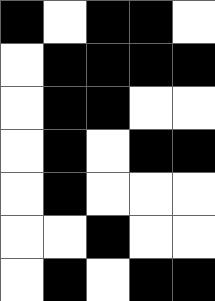[["black", "white", "black", "black", "white"], ["white", "black", "black", "black", "black"], ["white", "black", "black", "white", "white"], ["white", "black", "white", "black", "black"], ["white", "black", "white", "white", "white"], ["white", "white", "black", "white", "white"], ["white", "black", "white", "black", "black"]]